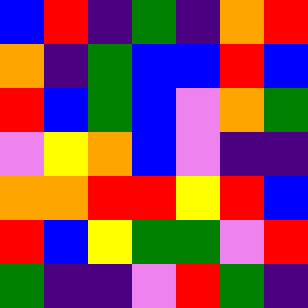[["blue", "red", "indigo", "green", "indigo", "orange", "red"], ["orange", "indigo", "green", "blue", "blue", "red", "blue"], ["red", "blue", "green", "blue", "violet", "orange", "green"], ["violet", "yellow", "orange", "blue", "violet", "indigo", "indigo"], ["orange", "orange", "red", "red", "yellow", "red", "blue"], ["red", "blue", "yellow", "green", "green", "violet", "red"], ["green", "indigo", "indigo", "violet", "red", "green", "indigo"]]